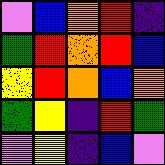[["violet", "blue", "orange", "red", "indigo"], ["green", "red", "orange", "red", "blue"], ["yellow", "red", "orange", "blue", "orange"], ["green", "yellow", "indigo", "red", "green"], ["violet", "yellow", "indigo", "blue", "violet"]]